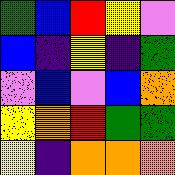[["green", "blue", "red", "yellow", "violet"], ["blue", "indigo", "yellow", "indigo", "green"], ["violet", "blue", "violet", "blue", "orange"], ["yellow", "orange", "red", "green", "green"], ["yellow", "indigo", "orange", "orange", "orange"]]